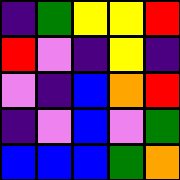[["indigo", "green", "yellow", "yellow", "red"], ["red", "violet", "indigo", "yellow", "indigo"], ["violet", "indigo", "blue", "orange", "red"], ["indigo", "violet", "blue", "violet", "green"], ["blue", "blue", "blue", "green", "orange"]]